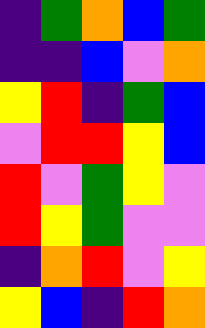[["indigo", "green", "orange", "blue", "green"], ["indigo", "indigo", "blue", "violet", "orange"], ["yellow", "red", "indigo", "green", "blue"], ["violet", "red", "red", "yellow", "blue"], ["red", "violet", "green", "yellow", "violet"], ["red", "yellow", "green", "violet", "violet"], ["indigo", "orange", "red", "violet", "yellow"], ["yellow", "blue", "indigo", "red", "orange"]]